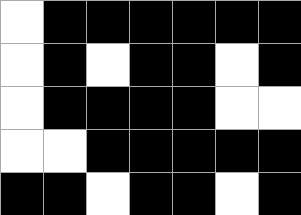[["white", "black", "black", "black", "black", "black", "black"], ["white", "black", "white", "black", "black", "white", "black"], ["white", "black", "black", "black", "black", "white", "white"], ["white", "white", "black", "black", "black", "black", "black"], ["black", "black", "white", "black", "black", "white", "black"]]